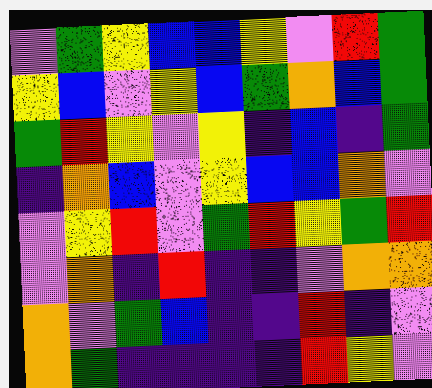[["violet", "green", "yellow", "blue", "blue", "yellow", "violet", "red", "green"], ["yellow", "blue", "violet", "yellow", "blue", "green", "orange", "blue", "green"], ["green", "red", "yellow", "violet", "yellow", "indigo", "blue", "indigo", "green"], ["indigo", "orange", "blue", "violet", "yellow", "blue", "blue", "orange", "violet"], ["violet", "yellow", "red", "violet", "green", "red", "yellow", "green", "red"], ["violet", "orange", "indigo", "red", "indigo", "indigo", "violet", "orange", "orange"], ["orange", "violet", "green", "blue", "indigo", "indigo", "red", "indigo", "violet"], ["orange", "green", "indigo", "indigo", "indigo", "indigo", "red", "yellow", "violet"]]